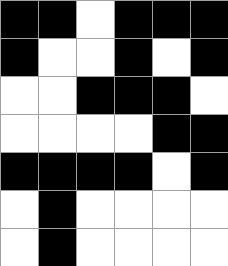[["black", "black", "white", "black", "black", "black"], ["black", "white", "white", "black", "white", "black"], ["white", "white", "black", "black", "black", "white"], ["white", "white", "white", "white", "black", "black"], ["black", "black", "black", "black", "white", "black"], ["white", "black", "white", "white", "white", "white"], ["white", "black", "white", "white", "white", "white"]]